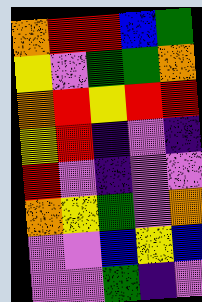[["orange", "red", "red", "blue", "green"], ["yellow", "violet", "green", "green", "orange"], ["orange", "red", "yellow", "red", "red"], ["yellow", "red", "indigo", "violet", "indigo"], ["red", "violet", "indigo", "violet", "violet"], ["orange", "yellow", "green", "violet", "orange"], ["violet", "violet", "blue", "yellow", "blue"], ["violet", "violet", "green", "indigo", "violet"]]